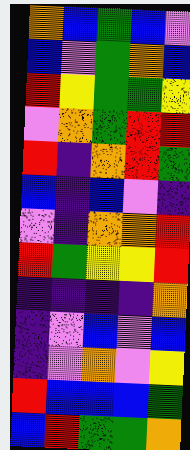[["orange", "blue", "green", "blue", "violet"], ["blue", "violet", "green", "orange", "blue"], ["red", "yellow", "green", "green", "yellow"], ["violet", "orange", "green", "red", "red"], ["red", "indigo", "orange", "red", "green"], ["blue", "indigo", "blue", "violet", "indigo"], ["violet", "indigo", "orange", "orange", "red"], ["red", "green", "yellow", "yellow", "red"], ["indigo", "indigo", "indigo", "indigo", "orange"], ["indigo", "violet", "blue", "violet", "blue"], ["indigo", "violet", "orange", "violet", "yellow"], ["red", "blue", "blue", "blue", "green"], ["blue", "red", "green", "green", "orange"]]